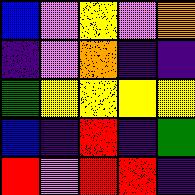[["blue", "violet", "yellow", "violet", "orange"], ["indigo", "violet", "orange", "indigo", "indigo"], ["green", "yellow", "yellow", "yellow", "yellow"], ["blue", "indigo", "red", "indigo", "green"], ["red", "violet", "red", "red", "indigo"]]